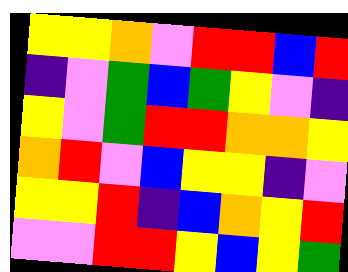[["yellow", "yellow", "orange", "violet", "red", "red", "blue", "red"], ["indigo", "violet", "green", "blue", "green", "yellow", "violet", "indigo"], ["yellow", "violet", "green", "red", "red", "orange", "orange", "yellow"], ["orange", "red", "violet", "blue", "yellow", "yellow", "indigo", "violet"], ["yellow", "yellow", "red", "indigo", "blue", "orange", "yellow", "red"], ["violet", "violet", "red", "red", "yellow", "blue", "yellow", "green"]]